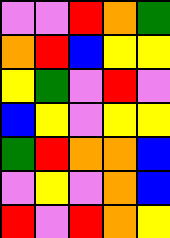[["violet", "violet", "red", "orange", "green"], ["orange", "red", "blue", "yellow", "yellow"], ["yellow", "green", "violet", "red", "violet"], ["blue", "yellow", "violet", "yellow", "yellow"], ["green", "red", "orange", "orange", "blue"], ["violet", "yellow", "violet", "orange", "blue"], ["red", "violet", "red", "orange", "yellow"]]